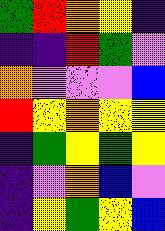[["green", "red", "orange", "yellow", "indigo"], ["indigo", "indigo", "red", "green", "violet"], ["orange", "violet", "violet", "violet", "blue"], ["red", "yellow", "orange", "yellow", "yellow"], ["indigo", "green", "yellow", "green", "yellow"], ["indigo", "violet", "orange", "blue", "violet"], ["indigo", "yellow", "green", "yellow", "blue"]]